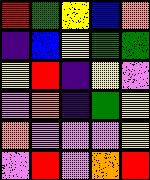[["red", "green", "yellow", "blue", "orange"], ["indigo", "blue", "yellow", "green", "green"], ["yellow", "red", "indigo", "yellow", "violet"], ["violet", "orange", "indigo", "green", "yellow"], ["orange", "violet", "violet", "violet", "yellow"], ["violet", "red", "violet", "orange", "red"]]